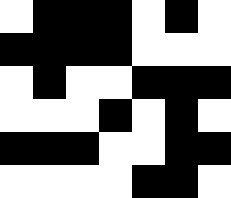[["white", "black", "black", "black", "white", "black", "white"], ["black", "black", "black", "black", "white", "white", "white"], ["white", "black", "white", "white", "black", "black", "black"], ["white", "white", "white", "black", "white", "black", "white"], ["black", "black", "black", "white", "white", "black", "black"], ["white", "white", "white", "white", "black", "black", "white"]]